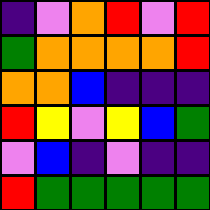[["indigo", "violet", "orange", "red", "violet", "red"], ["green", "orange", "orange", "orange", "orange", "red"], ["orange", "orange", "blue", "indigo", "indigo", "indigo"], ["red", "yellow", "violet", "yellow", "blue", "green"], ["violet", "blue", "indigo", "violet", "indigo", "indigo"], ["red", "green", "green", "green", "green", "green"]]